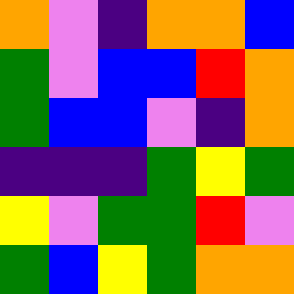[["orange", "violet", "indigo", "orange", "orange", "blue"], ["green", "violet", "blue", "blue", "red", "orange"], ["green", "blue", "blue", "violet", "indigo", "orange"], ["indigo", "indigo", "indigo", "green", "yellow", "green"], ["yellow", "violet", "green", "green", "red", "violet"], ["green", "blue", "yellow", "green", "orange", "orange"]]